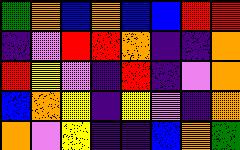[["green", "orange", "blue", "orange", "blue", "blue", "red", "red"], ["indigo", "violet", "red", "red", "orange", "indigo", "indigo", "orange"], ["red", "yellow", "violet", "indigo", "red", "indigo", "violet", "orange"], ["blue", "orange", "yellow", "indigo", "yellow", "violet", "indigo", "orange"], ["orange", "violet", "yellow", "indigo", "indigo", "blue", "orange", "green"]]